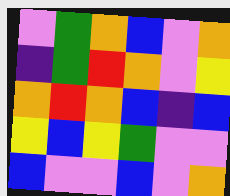[["violet", "green", "orange", "blue", "violet", "orange"], ["indigo", "green", "red", "orange", "violet", "yellow"], ["orange", "red", "orange", "blue", "indigo", "blue"], ["yellow", "blue", "yellow", "green", "violet", "violet"], ["blue", "violet", "violet", "blue", "violet", "orange"]]